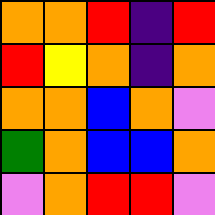[["orange", "orange", "red", "indigo", "red"], ["red", "yellow", "orange", "indigo", "orange"], ["orange", "orange", "blue", "orange", "violet"], ["green", "orange", "blue", "blue", "orange"], ["violet", "orange", "red", "red", "violet"]]